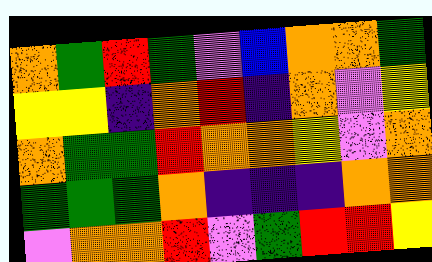[["orange", "green", "red", "green", "violet", "blue", "orange", "orange", "green"], ["yellow", "yellow", "indigo", "orange", "red", "indigo", "orange", "violet", "yellow"], ["orange", "green", "green", "red", "orange", "orange", "yellow", "violet", "orange"], ["green", "green", "green", "orange", "indigo", "indigo", "indigo", "orange", "orange"], ["violet", "orange", "orange", "red", "violet", "green", "red", "red", "yellow"]]